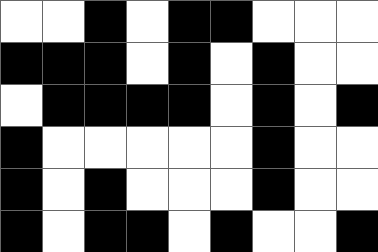[["white", "white", "black", "white", "black", "black", "white", "white", "white"], ["black", "black", "black", "white", "black", "white", "black", "white", "white"], ["white", "black", "black", "black", "black", "white", "black", "white", "black"], ["black", "white", "white", "white", "white", "white", "black", "white", "white"], ["black", "white", "black", "white", "white", "white", "black", "white", "white"], ["black", "white", "black", "black", "white", "black", "white", "white", "black"]]